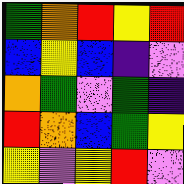[["green", "orange", "red", "yellow", "red"], ["blue", "yellow", "blue", "indigo", "violet"], ["orange", "green", "violet", "green", "indigo"], ["red", "orange", "blue", "green", "yellow"], ["yellow", "violet", "yellow", "red", "violet"]]